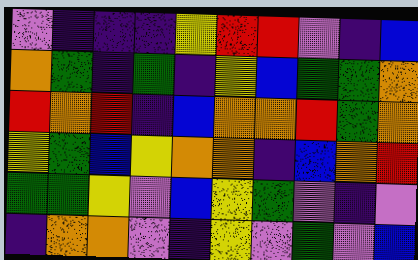[["violet", "indigo", "indigo", "indigo", "yellow", "red", "red", "violet", "indigo", "blue"], ["orange", "green", "indigo", "green", "indigo", "yellow", "blue", "green", "green", "orange"], ["red", "orange", "red", "indigo", "blue", "orange", "orange", "red", "green", "orange"], ["yellow", "green", "blue", "yellow", "orange", "orange", "indigo", "blue", "orange", "red"], ["green", "green", "yellow", "violet", "blue", "yellow", "green", "violet", "indigo", "violet"], ["indigo", "orange", "orange", "violet", "indigo", "yellow", "violet", "green", "violet", "blue"]]